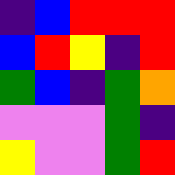[["indigo", "blue", "red", "red", "red"], ["blue", "red", "yellow", "indigo", "red"], ["green", "blue", "indigo", "green", "orange"], ["violet", "violet", "violet", "green", "indigo"], ["yellow", "violet", "violet", "green", "red"]]